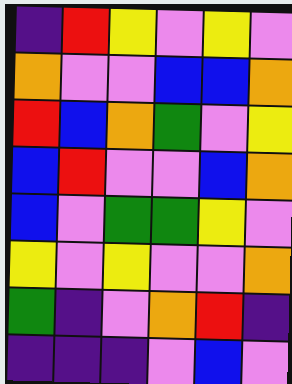[["indigo", "red", "yellow", "violet", "yellow", "violet"], ["orange", "violet", "violet", "blue", "blue", "orange"], ["red", "blue", "orange", "green", "violet", "yellow"], ["blue", "red", "violet", "violet", "blue", "orange"], ["blue", "violet", "green", "green", "yellow", "violet"], ["yellow", "violet", "yellow", "violet", "violet", "orange"], ["green", "indigo", "violet", "orange", "red", "indigo"], ["indigo", "indigo", "indigo", "violet", "blue", "violet"]]